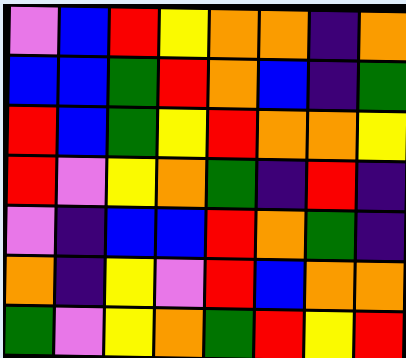[["violet", "blue", "red", "yellow", "orange", "orange", "indigo", "orange"], ["blue", "blue", "green", "red", "orange", "blue", "indigo", "green"], ["red", "blue", "green", "yellow", "red", "orange", "orange", "yellow"], ["red", "violet", "yellow", "orange", "green", "indigo", "red", "indigo"], ["violet", "indigo", "blue", "blue", "red", "orange", "green", "indigo"], ["orange", "indigo", "yellow", "violet", "red", "blue", "orange", "orange"], ["green", "violet", "yellow", "orange", "green", "red", "yellow", "red"]]